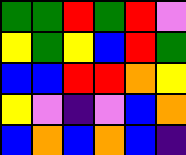[["green", "green", "red", "green", "red", "violet"], ["yellow", "green", "yellow", "blue", "red", "green"], ["blue", "blue", "red", "red", "orange", "yellow"], ["yellow", "violet", "indigo", "violet", "blue", "orange"], ["blue", "orange", "blue", "orange", "blue", "indigo"]]